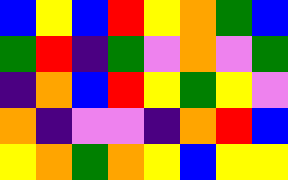[["blue", "yellow", "blue", "red", "yellow", "orange", "green", "blue"], ["green", "red", "indigo", "green", "violet", "orange", "violet", "green"], ["indigo", "orange", "blue", "red", "yellow", "green", "yellow", "violet"], ["orange", "indigo", "violet", "violet", "indigo", "orange", "red", "blue"], ["yellow", "orange", "green", "orange", "yellow", "blue", "yellow", "yellow"]]